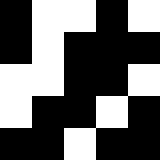[["black", "white", "white", "black", "white"], ["black", "white", "black", "black", "black"], ["white", "white", "black", "black", "white"], ["white", "black", "black", "white", "black"], ["black", "black", "white", "black", "black"]]